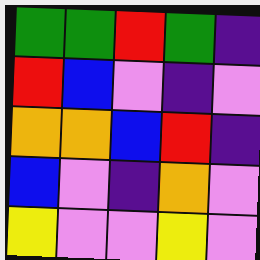[["green", "green", "red", "green", "indigo"], ["red", "blue", "violet", "indigo", "violet"], ["orange", "orange", "blue", "red", "indigo"], ["blue", "violet", "indigo", "orange", "violet"], ["yellow", "violet", "violet", "yellow", "violet"]]